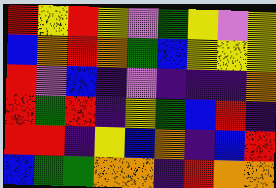[["red", "yellow", "red", "yellow", "violet", "green", "yellow", "violet", "yellow"], ["blue", "orange", "red", "orange", "green", "blue", "yellow", "yellow", "yellow"], ["red", "violet", "blue", "indigo", "violet", "indigo", "indigo", "indigo", "orange"], ["red", "green", "red", "indigo", "yellow", "green", "blue", "red", "indigo"], ["red", "red", "indigo", "yellow", "blue", "orange", "indigo", "blue", "red"], ["blue", "green", "green", "orange", "orange", "indigo", "red", "orange", "orange"]]